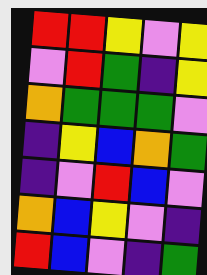[["red", "red", "yellow", "violet", "yellow"], ["violet", "red", "green", "indigo", "yellow"], ["orange", "green", "green", "green", "violet"], ["indigo", "yellow", "blue", "orange", "green"], ["indigo", "violet", "red", "blue", "violet"], ["orange", "blue", "yellow", "violet", "indigo"], ["red", "blue", "violet", "indigo", "green"]]